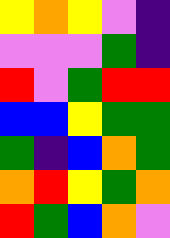[["yellow", "orange", "yellow", "violet", "indigo"], ["violet", "violet", "violet", "green", "indigo"], ["red", "violet", "green", "red", "red"], ["blue", "blue", "yellow", "green", "green"], ["green", "indigo", "blue", "orange", "green"], ["orange", "red", "yellow", "green", "orange"], ["red", "green", "blue", "orange", "violet"]]